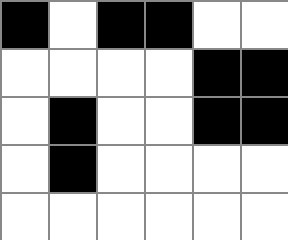[["black", "white", "black", "black", "white", "white"], ["white", "white", "white", "white", "black", "black"], ["white", "black", "white", "white", "black", "black"], ["white", "black", "white", "white", "white", "white"], ["white", "white", "white", "white", "white", "white"]]